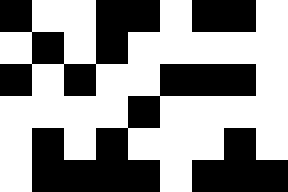[["black", "white", "white", "black", "black", "white", "black", "black", "white"], ["white", "black", "white", "black", "white", "white", "white", "white", "white"], ["black", "white", "black", "white", "white", "black", "black", "black", "white"], ["white", "white", "white", "white", "black", "white", "white", "white", "white"], ["white", "black", "white", "black", "white", "white", "white", "black", "white"], ["white", "black", "black", "black", "black", "white", "black", "black", "black"]]